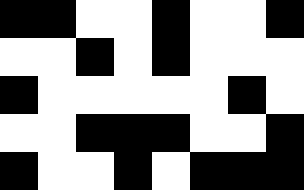[["black", "black", "white", "white", "black", "white", "white", "black"], ["white", "white", "black", "white", "black", "white", "white", "white"], ["black", "white", "white", "white", "white", "white", "black", "white"], ["white", "white", "black", "black", "black", "white", "white", "black"], ["black", "white", "white", "black", "white", "black", "black", "black"]]